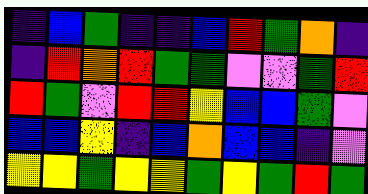[["indigo", "blue", "green", "indigo", "indigo", "blue", "red", "green", "orange", "indigo"], ["indigo", "red", "orange", "red", "green", "green", "violet", "violet", "green", "red"], ["red", "green", "violet", "red", "red", "yellow", "blue", "blue", "green", "violet"], ["blue", "blue", "yellow", "indigo", "blue", "orange", "blue", "blue", "indigo", "violet"], ["yellow", "yellow", "green", "yellow", "yellow", "green", "yellow", "green", "red", "green"]]